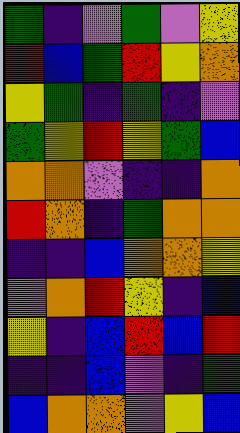[["green", "indigo", "violet", "green", "violet", "yellow"], ["red", "blue", "green", "red", "yellow", "orange"], ["yellow", "green", "indigo", "green", "indigo", "violet"], ["green", "yellow", "red", "yellow", "green", "blue"], ["orange", "orange", "violet", "indigo", "indigo", "orange"], ["red", "orange", "indigo", "green", "orange", "orange"], ["indigo", "indigo", "blue", "orange", "orange", "yellow"], ["violet", "orange", "red", "yellow", "indigo", "blue"], ["yellow", "indigo", "blue", "red", "blue", "red"], ["indigo", "indigo", "blue", "violet", "indigo", "green"], ["blue", "orange", "orange", "violet", "yellow", "blue"]]